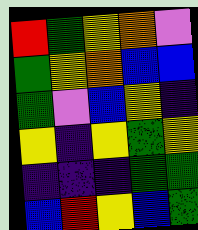[["red", "green", "yellow", "orange", "violet"], ["green", "yellow", "orange", "blue", "blue"], ["green", "violet", "blue", "yellow", "indigo"], ["yellow", "indigo", "yellow", "green", "yellow"], ["indigo", "indigo", "indigo", "green", "green"], ["blue", "red", "yellow", "blue", "green"]]